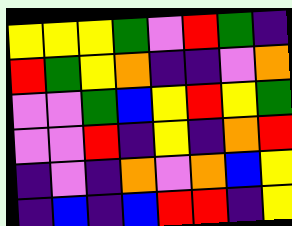[["yellow", "yellow", "yellow", "green", "violet", "red", "green", "indigo"], ["red", "green", "yellow", "orange", "indigo", "indigo", "violet", "orange"], ["violet", "violet", "green", "blue", "yellow", "red", "yellow", "green"], ["violet", "violet", "red", "indigo", "yellow", "indigo", "orange", "red"], ["indigo", "violet", "indigo", "orange", "violet", "orange", "blue", "yellow"], ["indigo", "blue", "indigo", "blue", "red", "red", "indigo", "yellow"]]